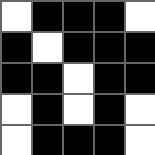[["white", "black", "black", "black", "white"], ["black", "white", "black", "black", "black"], ["black", "black", "white", "black", "black"], ["white", "black", "white", "black", "white"], ["white", "black", "black", "black", "white"]]